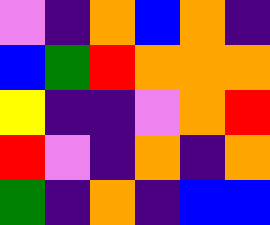[["violet", "indigo", "orange", "blue", "orange", "indigo"], ["blue", "green", "red", "orange", "orange", "orange"], ["yellow", "indigo", "indigo", "violet", "orange", "red"], ["red", "violet", "indigo", "orange", "indigo", "orange"], ["green", "indigo", "orange", "indigo", "blue", "blue"]]